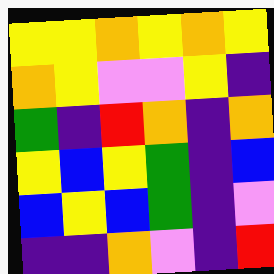[["yellow", "yellow", "orange", "yellow", "orange", "yellow"], ["orange", "yellow", "violet", "violet", "yellow", "indigo"], ["green", "indigo", "red", "orange", "indigo", "orange"], ["yellow", "blue", "yellow", "green", "indigo", "blue"], ["blue", "yellow", "blue", "green", "indigo", "violet"], ["indigo", "indigo", "orange", "violet", "indigo", "red"]]